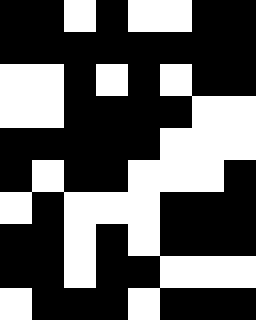[["black", "black", "white", "black", "white", "white", "black", "black"], ["black", "black", "black", "black", "black", "black", "black", "black"], ["white", "white", "black", "white", "black", "white", "black", "black"], ["white", "white", "black", "black", "black", "black", "white", "white"], ["black", "black", "black", "black", "black", "white", "white", "white"], ["black", "white", "black", "black", "white", "white", "white", "black"], ["white", "black", "white", "white", "white", "black", "black", "black"], ["black", "black", "white", "black", "white", "black", "black", "black"], ["black", "black", "white", "black", "black", "white", "white", "white"], ["white", "black", "black", "black", "white", "black", "black", "black"]]